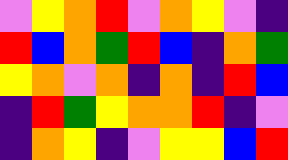[["violet", "yellow", "orange", "red", "violet", "orange", "yellow", "violet", "indigo"], ["red", "blue", "orange", "green", "red", "blue", "indigo", "orange", "green"], ["yellow", "orange", "violet", "orange", "indigo", "orange", "indigo", "red", "blue"], ["indigo", "red", "green", "yellow", "orange", "orange", "red", "indigo", "violet"], ["indigo", "orange", "yellow", "indigo", "violet", "yellow", "yellow", "blue", "red"]]